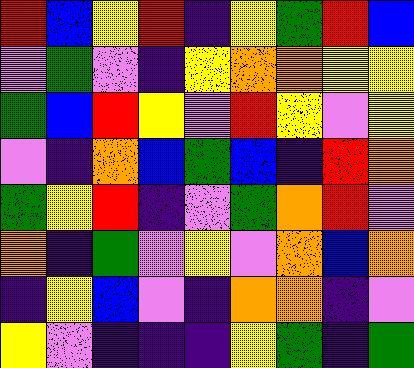[["red", "blue", "yellow", "red", "indigo", "yellow", "green", "red", "blue"], ["violet", "green", "violet", "indigo", "yellow", "orange", "orange", "yellow", "yellow"], ["green", "blue", "red", "yellow", "violet", "red", "yellow", "violet", "yellow"], ["violet", "indigo", "orange", "blue", "green", "blue", "indigo", "red", "orange"], ["green", "yellow", "red", "indigo", "violet", "green", "orange", "red", "violet"], ["orange", "indigo", "green", "violet", "yellow", "violet", "orange", "blue", "orange"], ["indigo", "yellow", "blue", "violet", "indigo", "orange", "orange", "indigo", "violet"], ["yellow", "violet", "indigo", "indigo", "indigo", "yellow", "green", "indigo", "green"]]